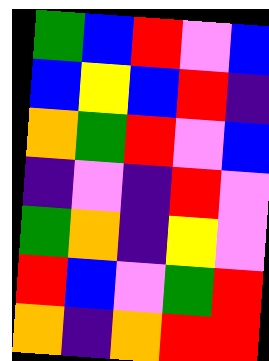[["green", "blue", "red", "violet", "blue"], ["blue", "yellow", "blue", "red", "indigo"], ["orange", "green", "red", "violet", "blue"], ["indigo", "violet", "indigo", "red", "violet"], ["green", "orange", "indigo", "yellow", "violet"], ["red", "blue", "violet", "green", "red"], ["orange", "indigo", "orange", "red", "red"]]